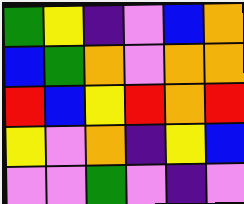[["green", "yellow", "indigo", "violet", "blue", "orange"], ["blue", "green", "orange", "violet", "orange", "orange"], ["red", "blue", "yellow", "red", "orange", "red"], ["yellow", "violet", "orange", "indigo", "yellow", "blue"], ["violet", "violet", "green", "violet", "indigo", "violet"]]